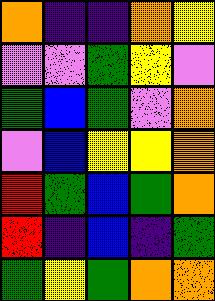[["orange", "indigo", "indigo", "orange", "yellow"], ["violet", "violet", "green", "yellow", "violet"], ["green", "blue", "green", "violet", "orange"], ["violet", "blue", "yellow", "yellow", "orange"], ["red", "green", "blue", "green", "orange"], ["red", "indigo", "blue", "indigo", "green"], ["green", "yellow", "green", "orange", "orange"]]